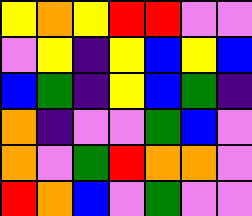[["yellow", "orange", "yellow", "red", "red", "violet", "violet"], ["violet", "yellow", "indigo", "yellow", "blue", "yellow", "blue"], ["blue", "green", "indigo", "yellow", "blue", "green", "indigo"], ["orange", "indigo", "violet", "violet", "green", "blue", "violet"], ["orange", "violet", "green", "red", "orange", "orange", "violet"], ["red", "orange", "blue", "violet", "green", "violet", "violet"]]